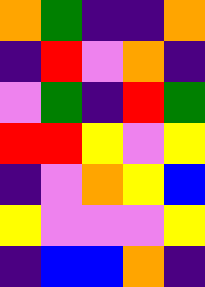[["orange", "green", "indigo", "indigo", "orange"], ["indigo", "red", "violet", "orange", "indigo"], ["violet", "green", "indigo", "red", "green"], ["red", "red", "yellow", "violet", "yellow"], ["indigo", "violet", "orange", "yellow", "blue"], ["yellow", "violet", "violet", "violet", "yellow"], ["indigo", "blue", "blue", "orange", "indigo"]]